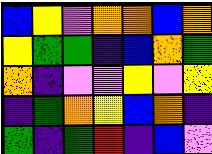[["blue", "yellow", "violet", "orange", "orange", "blue", "orange"], ["yellow", "green", "green", "indigo", "blue", "orange", "green"], ["orange", "indigo", "violet", "violet", "yellow", "violet", "yellow"], ["indigo", "green", "orange", "yellow", "blue", "orange", "indigo"], ["green", "indigo", "green", "red", "indigo", "blue", "violet"]]